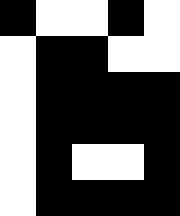[["black", "white", "white", "black", "white"], ["white", "black", "black", "white", "white"], ["white", "black", "black", "black", "black"], ["white", "black", "black", "black", "black"], ["white", "black", "white", "white", "black"], ["white", "black", "black", "black", "black"]]